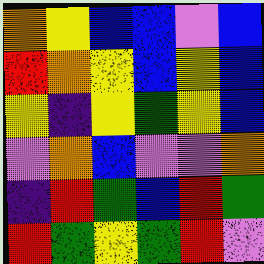[["orange", "yellow", "blue", "blue", "violet", "blue"], ["red", "orange", "yellow", "blue", "yellow", "blue"], ["yellow", "indigo", "yellow", "green", "yellow", "blue"], ["violet", "orange", "blue", "violet", "violet", "orange"], ["indigo", "red", "green", "blue", "red", "green"], ["red", "green", "yellow", "green", "red", "violet"]]